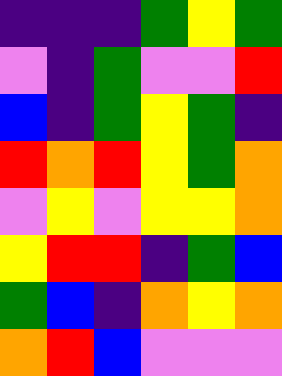[["indigo", "indigo", "indigo", "green", "yellow", "green"], ["violet", "indigo", "green", "violet", "violet", "red"], ["blue", "indigo", "green", "yellow", "green", "indigo"], ["red", "orange", "red", "yellow", "green", "orange"], ["violet", "yellow", "violet", "yellow", "yellow", "orange"], ["yellow", "red", "red", "indigo", "green", "blue"], ["green", "blue", "indigo", "orange", "yellow", "orange"], ["orange", "red", "blue", "violet", "violet", "violet"]]